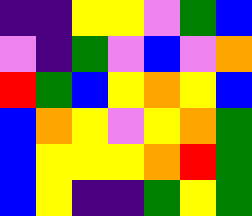[["indigo", "indigo", "yellow", "yellow", "violet", "green", "blue"], ["violet", "indigo", "green", "violet", "blue", "violet", "orange"], ["red", "green", "blue", "yellow", "orange", "yellow", "blue"], ["blue", "orange", "yellow", "violet", "yellow", "orange", "green"], ["blue", "yellow", "yellow", "yellow", "orange", "red", "green"], ["blue", "yellow", "indigo", "indigo", "green", "yellow", "green"]]